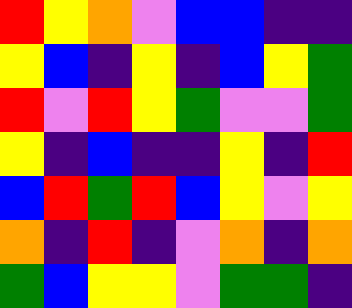[["red", "yellow", "orange", "violet", "blue", "blue", "indigo", "indigo"], ["yellow", "blue", "indigo", "yellow", "indigo", "blue", "yellow", "green"], ["red", "violet", "red", "yellow", "green", "violet", "violet", "green"], ["yellow", "indigo", "blue", "indigo", "indigo", "yellow", "indigo", "red"], ["blue", "red", "green", "red", "blue", "yellow", "violet", "yellow"], ["orange", "indigo", "red", "indigo", "violet", "orange", "indigo", "orange"], ["green", "blue", "yellow", "yellow", "violet", "green", "green", "indigo"]]